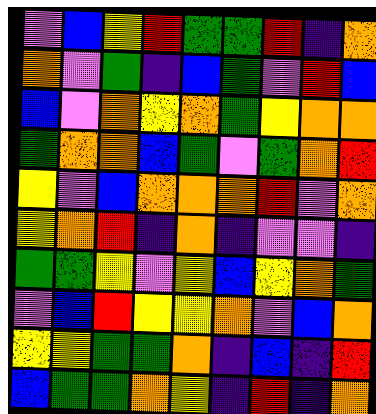[["violet", "blue", "yellow", "red", "green", "green", "red", "indigo", "orange"], ["orange", "violet", "green", "indigo", "blue", "green", "violet", "red", "blue"], ["blue", "violet", "orange", "yellow", "orange", "green", "yellow", "orange", "orange"], ["green", "orange", "orange", "blue", "green", "violet", "green", "orange", "red"], ["yellow", "violet", "blue", "orange", "orange", "orange", "red", "violet", "orange"], ["yellow", "orange", "red", "indigo", "orange", "indigo", "violet", "violet", "indigo"], ["green", "green", "yellow", "violet", "yellow", "blue", "yellow", "orange", "green"], ["violet", "blue", "red", "yellow", "yellow", "orange", "violet", "blue", "orange"], ["yellow", "yellow", "green", "green", "orange", "indigo", "blue", "indigo", "red"], ["blue", "green", "green", "orange", "yellow", "indigo", "red", "indigo", "orange"]]